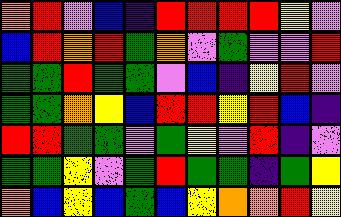[["orange", "red", "violet", "blue", "indigo", "red", "red", "red", "red", "yellow", "violet"], ["blue", "red", "orange", "red", "green", "orange", "violet", "green", "violet", "violet", "red"], ["green", "green", "red", "green", "green", "violet", "blue", "indigo", "yellow", "red", "violet"], ["green", "green", "orange", "yellow", "blue", "red", "red", "yellow", "red", "blue", "indigo"], ["red", "red", "green", "green", "violet", "green", "yellow", "violet", "red", "indigo", "violet"], ["green", "green", "yellow", "violet", "green", "red", "green", "green", "indigo", "green", "yellow"], ["orange", "blue", "yellow", "blue", "green", "blue", "yellow", "orange", "orange", "red", "yellow"]]